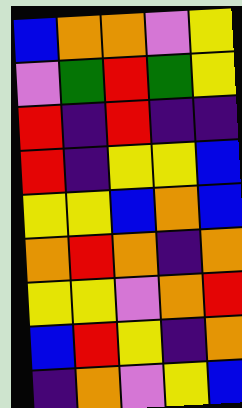[["blue", "orange", "orange", "violet", "yellow"], ["violet", "green", "red", "green", "yellow"], ["red", "indigo", "red", "indigo", "indigo"], ["red", "indigo", "yellow", "yellow", "blue"], ["yellow", "yellow", "blue", "orange", "blue"], ["orange", "red", "orange", "indigo", "orange"], ["yellow", "yellow", "violet", "orange", "red"], ["blue", "red", "yellow", "indigo", "orange"], ["indigo", "orange", "violet", "yellow", "blue"]]